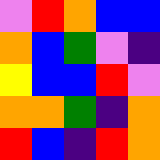[["violet", "red", "orange", "blue", "blue"], ["orange", "blue", "green", "violet", "indigo"], ["yellow", "blue", "blue", "red", "violet"], ["orange", "orange", "green", "indigo", "orange"], ["red", "blue", "indigo", "red", "orange"]]